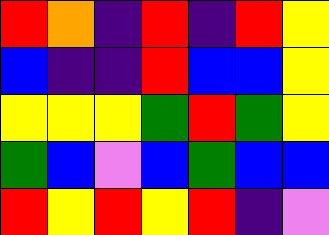[["red", "orange", "indigo", "red", "indigo", "red", "yellow"], ["blue", "indigo", "indigo", "red", "blue", "blue", "yellow"], ["yellow", "yellow", "yellow", "green", "red", "green", "yellow"], ["green", "blue", "violet", "blue", "green", "blue", "blue"], ["red", "yellow", "red", "yellow", "red", "indigo", "violet"]]